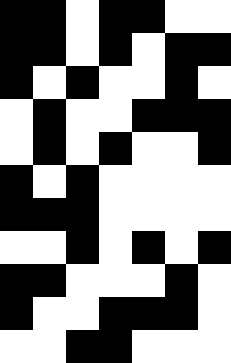[["black", "black", "white", "black", "black", "white", "white"], ["black", "black", "white", "black", "white", "black", "black"], ["black", "white", "black", "white", "white", "black", "white"], ["white", "black", "white", "white", "black", "black", "black"], ["white", "black", "white", "black", "white", "white", "black"], ["black", "white", "black", "white", "white", "white", "white"], ["black", "black", "black", "white", "white", "white", "white"], ["white", "white", "black", "white", "black", "white", "black"], ["black", "black", "white", "white", "white", "black", "white"], ["black", "white", "white", "black", "black", "black", "white"], ["white", "white", "black", "black", "white", "white", "white"]]